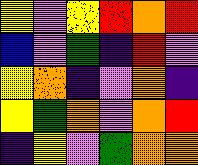[["yellow", "violet", "yellow", "red", "orange", "red"], ["blue", "violet", "green", "indigo", "red", "violet"], ["yellow", "orange", "indigo", "violet", "orange", "indigo"], ["yellow", "green", "orange", "violet", "orange", "red"], ["indigo", "yellow", "violet", "green", "orange", "orange"]]